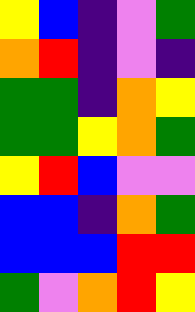[["yellow", "blue", "indigo", "violet", "green"], ["orange", "red", "indigo", "violet", "indigo"], ["green", "green", "indigo", "orange", "yellow"], ["green", "green", "yellow", "orange", "green"], ["yellow", "red", "blue", "violet", "violet"], ["blue", "blue", "indigo", "orange", "green"], ["blue", "blue", "blue", "red", "red"], ["green", "violet", "orange", "red", "yellow"]]